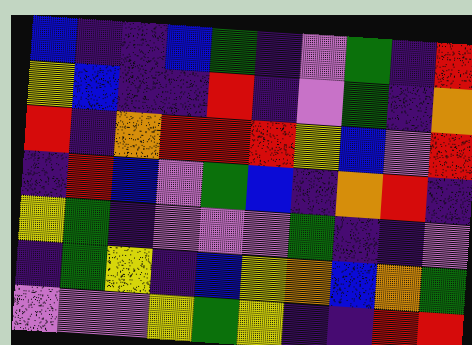[["blue", "indigo", "indigo", "blue", "green", "indigo", "violet", "green", "indigo", "red"], ["yellow", "blue", "indigo", "indigo", "red", "indigo", "violet", "green", "indigo", "orange"], ["red", "indigo", "orange", "red", "red", "red", "yellow", "blue", "violet", "red"], ["indigo", "red", "blue", "violet", "green", "blue", "indigo", "orange", "red", "indigo"], ["yellow", "green", "indigo", "violet", "violet", "violet", "green", "indigo", "indigo", "violet"], ["indigo", "green", "yellow", "indigo", "blue", "yellow", "orange", "blue", "orange", "green"], ["violet", "violet", "violet", "yellow", "green", "yellow", "indigo", "indigo", "red", "red"]]